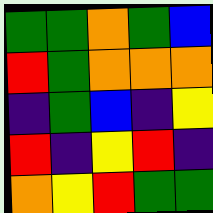[["green", "green", "orange", "green", "blue"], ["red", "green", "orange", "orange", "orange"], ["indigo", "green", "blue", "indigo", "yellow"], ["red", "indigo", "yellow", "red", "indigo"], ["orange", "yellow", "red", "green", "green"]]